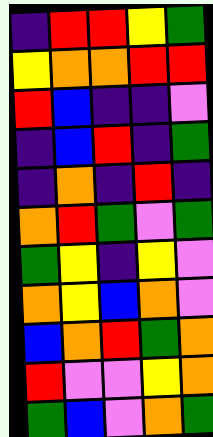[["indigo", "red", "red", "yellow", "green"], ["yellow", "orange", "orange", "red", "red"], ["red", "blue", "indigo", "indigo", "violet"], ["indigo", "blue", "red", "indigo", "green"], ["indigo", "orange", "indigo", "red", "indigo"], ["orange", "red", "green", "violet", "green"], ["green", "yellow", "indigo", "yellow", "violet"], ["orange", "yellow", "blue", "orange", "violet"], ["blue", "orange", "red", "green", "orange"], ["red", "violet", "violet", "yellow", "orange"], ["green", "blue", "violet", "orange", "green"]]